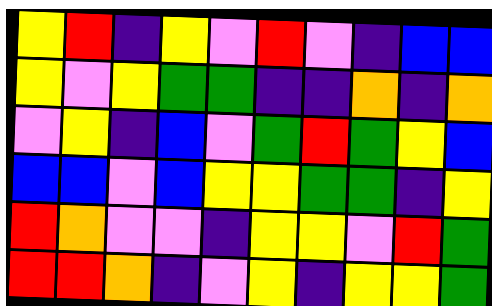[["yellow", "red", "indigo", "yellow", "violet", "red", "violet", "indigo", "blue", "blue"], ["yellow", "violet", "yellow", "green", "green", "indigo", "indigo", "orange", "indigo", "orange"], ["violet", "yellow", "indigo", "blue", "violet", "green", "red", "green", "yellow", "blue"], ["blue", "blue", "violet", "blue", "yellow", "yellow", "green", "green", "indigo", "yellow"], ["red", "orange", "violet", "violet", "indigo", "yellow", "yellow", "violet", "red", "green"], ["red", "red", "orange", "indigo", "violet", "yellow", "indigo", "yellow", "yellow", "green"]]